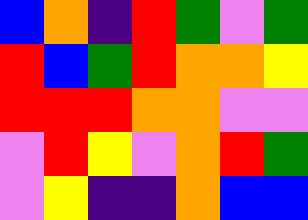[["blue", "orange", "indigo", "red", "green", "violet", "green"], ["red", "blue", "green", "red", "orange", "orange", "yellow"], ["red", "red", "red", "orange", "orange", "violet", "violet"], ["violet", "red", "yellow", "violet", "orange", "red", "green"], ["violet", "yellow", "indigo", "indigo", "orange", "blue", "blue"]]